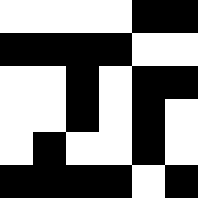[["white", "white", "white", "white", "black", "black"], ["black", "black", "black", "black", "white", "white"], ["white", "white", "black", "white", "black", "black"], ["white", "white", "black", "white", "black", "white"], ["white", "black", "white", "white", "black", "white"], ["black", "black", "black", "black", "white", "black"]]